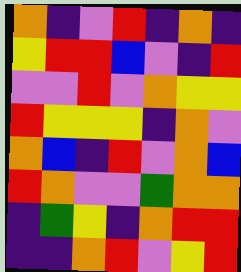[["orange", "indigo", "violet", "red", "indigo", "orange", "indigo"], ["yellow", "red", "red", "blue", "violet", "indigo", "red"], ["violet", "violet", "red", "violet", "orange", "yellow", "yellow"], ["red", "yellow", "yellow", "yellow", "indigo", "orange", "violet"], ["orange", "blue", "indigo", "red", "violet", "orange", "blue"], ["red", "orange", "violet", "violet", "green", "orange", "orange"], ["indigo", "green", "yellow", "indigo", "orange", "red", "red"], ["indigo", "indigo", "orange", "red", "violet", "yellow", "red"]]